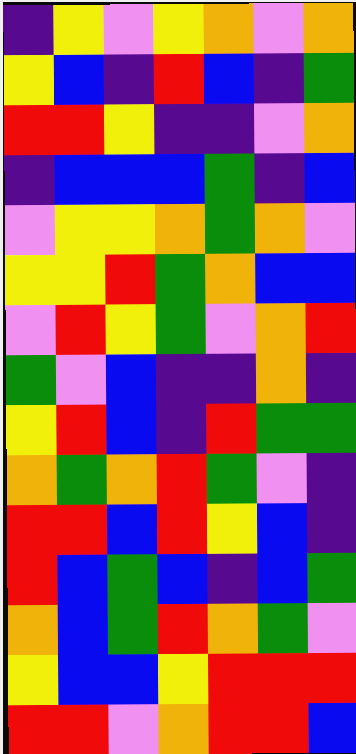[["indigo", "yellow", "violet", "yellow", "orange", "violet", "orange"], ["yellow", "blue", "indigo", "red", "blue", "indigo", "green"], ["red", "red", "yellow", "indigo", "indigo", "violet", "orange"], ["indigo", "blue", "blue", "blue", "green", "indigo", "blue"], ["violet", "yellow", "yellow", "orange", "green", "orange", "violet"], ["yellow", "yellow", "red", "green", "orange", "blue", "blue"], ["violet", "red", "yellow", "green", "violet", "orange", "red"], ["green", "violet", "blue", "indigo", "indigo", "orange", "indigo"], ["yellow", "red", "blue", "indigo", "red", "green", "green"], ["orange", "green", "orange", "red", "green", "violet", "indigo"], ["red", "red", "blue", "red", "yellow", "blue", "indigo"], ["red", "blue", "green", "blue", "indigo", "blue", "green"], ["orange", "blue", "green", "red", "orange", "green", "violet"], ["yellow", "blue", "blue", "yellow", "red", "red", "red"], ["red", "red", "violet", "orange", "red", "red", "blue"]]